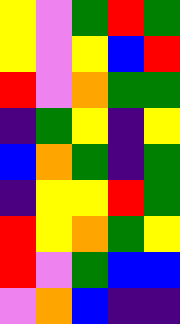[["yellow", "violet", "green", "red", "green"], ["yellow", "violet", "yellow", "blue", "red"], ["red", "violet", "orange", "green", "green"], ["indigo", "green", "yellow", "indigo", "yellow"], ["blue", "orange", "green", "indigo", "green"], ["indigo", "yellow", "yellow", "red", "green"], ["red", "yellow", "orange", "green", "yellow"], ["red", "violet", "green", "blue", "blue"], ["violet", "orange", "blue", "indigo", "indigo"]]